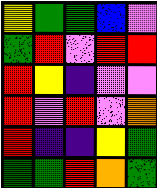[["yellow", "green", "green", "blue", "violet"], ["green", "red", "violet", "red", "red"], ["red", "yellow", "indigo", "violet", "violet"], ["red", "violet", "red", "violet", "orange"], ["red", "indigo", "indigo", "yellow", "green"], ["green", "green", "red", "orange", "green"]]